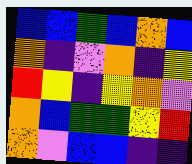[["blue", "blue", "green", "blue", "orange", "blue"], ["orange", "indigo", "violet", "orange", "indigo", "yellow"], ["red", "yellow", "indigo", "yellow", "orange", "violet"], ["orange", "blue", "green", "green", "yellow", "red"], ["orange", "violet", "blue", "blue", "indigo", "indigo"]]